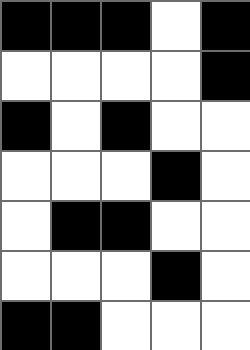[["black", "black", "black", "white", "black"], ["white", "white", "white", "white", "black"], ["black", "white", "black", "white", "white"], ["white", "white", "white", "black", "white"], ["white", "black", "black", "white", "white"], ["white", "white", "white", "black", "white"], ["black", "black", "white", "white", "white"]]